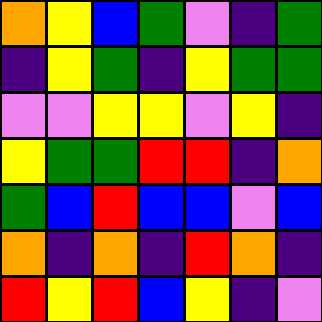[["orange", "yellow", "blue", "green", "violet", "indigo", "green"], ["indigo", "yellow", "green", "indigo", "yellow", "green", "green"], ["violet", "violet", "yellow", "yellow", "violet", "yellow", "indigo"], ["yellow", "green", "green", "red", "red", "indigo", "orange"], ["green", "blue", "red", "blue", "blue", "violet", "blue"], ["orange", "indigo", "orange", "indigo", "red", "orange", "indigo"], ["red", "yellow", "red", "blue", "yellow", "indigo", "violet"]]